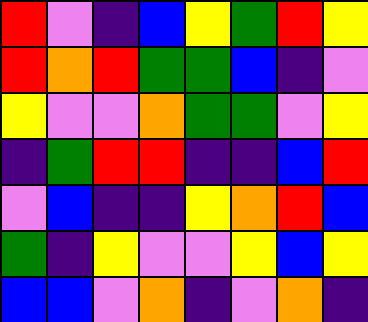[["red", "violet", "indigo", "blue", "yellow", "green", "red", "yellow"], ["red", "orange", "red", "green", "green", "blue", "indigo", "violet"], ["yellow", "violet", "violet", "orange", "green", "green", "violet", "yellow"], ["indigo", "green", "red", "red", "indigo", "indigo", "blue", "red"], ["violet", "blue", "indigo", "indigo", "yellow", "orange", "red", "blue"], ["green", "indigo", "yellow", "violet", "violet", "yellow", "blue", "yellow"], ["blue", "blue", "violet", "orange", "indigo", "violet", "orange", "indigo"]]